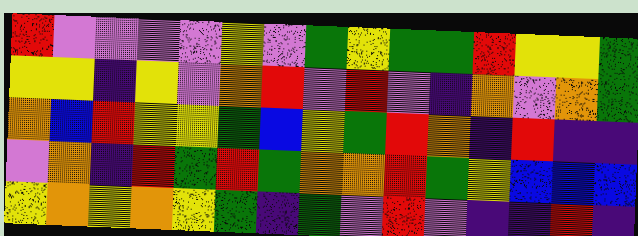[["red", "violet", "violet", "violet", "violet", "yellow", "violet", "green", "yellow", "green", "green", "red", "yellow", "yellow", "green"], ["yellow", "yellow", "indigo", "yellow", "violet", "orange", "red", "violet", "red", "violet", "indigo", "orange", "violet", "orange", "green"], ["orange", "blue", "red", "yellow", "yellow", "green", "blue", "yellow", "green", "red", "orange", "indigo", "red", "indigo", "indigo"], ["violet", "orange", "indigo", "red", "green", "red", "green", "orange", "orange", "red", "green", "yellow", "blue", "blue", "blue"], ["yellow", "orange", "yellow", "orange", "yellow", "green", "indigo", "green", "violet", "red", "violet", "indigo", "indigo", "red", "indigo"]]